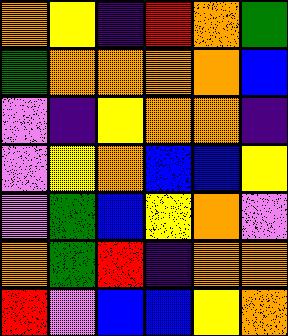[["orange", "yellow", "indigo", "red", "orange", "green"], ["green", "orange", "orange", "orange", "orange", "blue"], ["violet", "indigo", "yellow", "orange", "orange", "indigo"], ["violet", "yellow", "orange", "blue", "blue", "yellow"], ["violet", "green", "blue", "yellow", "orange", "violet"], ["orange", "green", "red", "indigo", "orange", "orange"], ["red", "violet", "blue", "blue", "yellow", "orange"]]